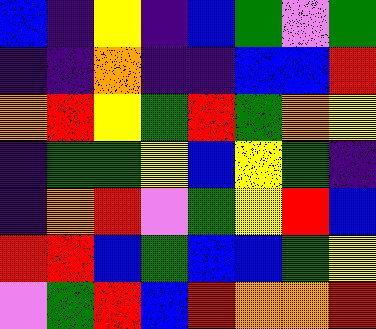[["blue", "indigo", "yellow", "indigo", "blue", "green", "violet", "green"], ["indigo", "indigo", "orange", "indigo", "indigo", "blue", "blue", "red"], ["orange", "red", "yellow", "green", "red", "green", "orange", "yellow"], ["indigo", "green", "green", "yellow", "blue", "yellow", "green", "indigo"], ["indigo", "orange", "red", "violet", "green", "yellow", "red", "blue"], ["red", "red", "blue", "green", "blue", "blue", "green", "yellow"], ["violet", "green", "red", "blue", "red", "orange", "orange", "red"]]